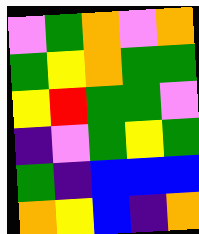[["violet", "green", "orange", "violet", "orange"], ["green", "yellow", "orange", "green", "green"], ["yellow", "red", "green", "green", "violet"], ["indigo", "violet", "green", "yellow", "green"], ["green", "indigo", "blue", "blue", "blue"], ["orange", "yellow", "blue", "indigo", "orange"]]